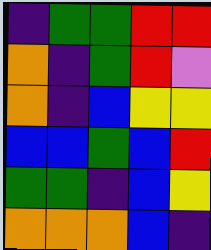[["indigo", "green", "green", "red", "red"], ["orange", "indigo", "green", "red", "violet"], ["orange", "indigo", "blue", "yellow", "yellow"], ["blue", "blue", "green", "blue", "red"], ["green", "green", "indigo", "blue", "yellow"], ["orange", "orange", "orange", "blue", "indigo"]]